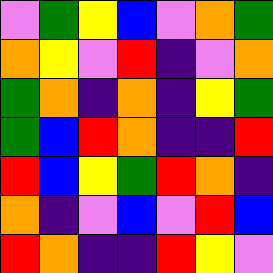[["violet", "green", "yellow", "blue", "violet", "orange", "green"], ["orange", "yellow", "violet", "red", "indigo", "violet", "orange"], ["green", "orange", "indigo", "orange", "indigo", "yellow", "green"], ["green", "blue", "red", "orange", "indigo", "indigo", "red"], ["red", "blue", "yellow", "green", "red", "orange", "indigo"], ["orange", "indigo", "violet", "blue", "violet", "red", "blue"], ["red", "orange", "indigo", "indigo", "red", "yellow", "violet"]]